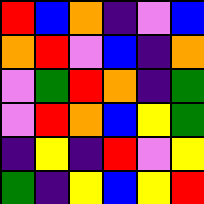[["red", "blue", "orange", "indigo", "violet", "blue"], ["orange", "red", "violet", "blue", "indigo", "orange"], ["violet", "green", "red", "orange", "indigo", "green"], ["violet", "red", "orange", "blue", "yellow", "green"], ["indigo", "yellow", "indigo", "red", "violet", "yellow"], ["green", "indigo", "yellow", "blue", "yellow", "red"]]